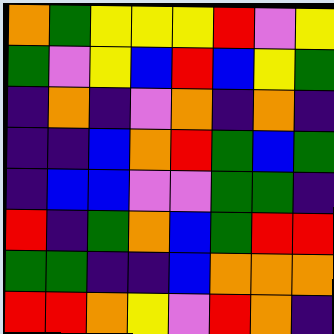[["orange", "green", "yellow", "yellow", "yellow", "red", "violet", "yellow"], ["green", "violet", "yellow", "blue", "red", "blue", "yellow", "green"], ["indigo", "orange", "indigo", "violet", "orange", "indigo", "orange", "indigo"], ["indigo", "indigo", "blue", "orange", "red", "green", "blue", "green"], ["indigo", "blue", "blue", "violet", "violet", "green", "green", "indigo"], ["red", "indigo", "green", "orange", "blue", "green", "red", "red"], ["green", "green", "indigo", "indigo", "blue", "orange", "orange", "orange"], ["red", "red", "orange", "yellow", "violet", "red", "orange", "indigo"]]